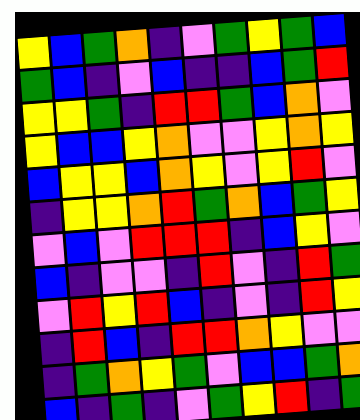[["yellow", "blue", "green", "orange", "indigo", "violet", "green", "yellow", "green", "blue"], ["green", "blue", "indigo", "violet", "blue", "indigo", "indigo", "blue", "green", "red"], ["yellow", "yellow", "green", "indigo", "red", "red", "green", "blue", "orange", "violet"], ["yellow", "blue", "blue", "yellow", "orange", "violet", "violet", "yellow", "orange", "yellow"], ["blue", "yellow", "yellow", "blue", "orange", "yellow", "violet", "yellow", "red", "violet"], ["indigo", "yellow", "yellow", "orange", "red", "green", "orange", "blue", "green", "yellow"], ["violet", "blue", "violet", "red", "red", "red", "indigo", "blue", "yellow", "violet"], ["blue", "indigo", "violet", "violet", "indigo", "red", "violet", "indigo", "red", "green"], ["violet", "red", "yellow", "red", "blue", "indigo", "violet", "indigo", "red", "yellow"], ["indigo", "red", "blue", "indigo", "red", "red", "orange", "yellow", "violet", "violet"], ["indigo", "green", "orange", "yellow", "green", "violet", "blue", "blue", "green", "orange"], ["blue", "indigo", "green", "indigo", "violet", "green", "yellow", "red", "indigo", "green"]]